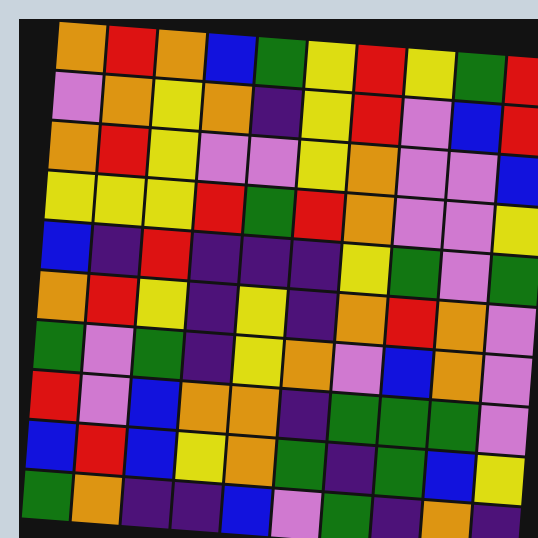[["orange", "red", "orange", "blue", "green", "yellow", "red", "yellow", "green", "red"], ["violet", "orange", "yellow", "orange", "indigo", "yellow", "red", "violet", "blue", "red"], ["orange", "red", "yellow", "violet", "violet", "yellow", "orange", "violet", "violet", "blue"], ["yellow", "yellow", "yellow", "red", "green", "red", "orange", "violet", "violet", "yellow"], ["blue", "indigo", "red", "indigo", "indigo", "indigo", "yellow", "green", "violet", "green"], ["orange", "red", "yellow", "indigo", "yellow", "indigo", "orange", "red", "orange", "violet"], ["green", "violet", "green", "indigo", "yellow", "orange", "violet", "blue", "orange", "violet"], ["red", "violet", "blue", "orange", "orange", "indigo", "green", "green", "green", "violet"], ["blue", "red", "blue", "yellow", "orange", "green", "indigo", "green", "blue", "yellow"], ["green", "orange", "indigo", "indigo", "blue", "violet", "green", "indigo", "orange", "indigo"]]